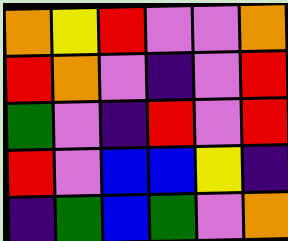[["orange", "yellow", "red", "violet", "violet", "orange"], ["red", "orange", "violet", "indigo", "violet", "red"], ["green", "violet", "indigo", "red", "violet", "red"], ["red", "violet", "blue", "blue", "yellow", "indigo"], ["indigo", "green", "blue", "green", "violet", "orange"]]